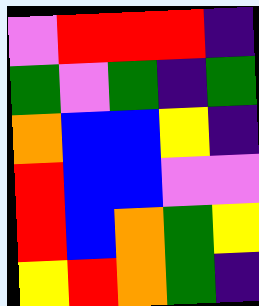[["violet", "red", "red", "red", "indigo"], ["green", "violet", "green", "indigo", "green"], ["orange", "blue", "blue", "yellow", "indigo"], ["red", "blue", "blue", "violet", "violet"], ["red", "blue", "orange", "green", "yellow"], ["yellow", "red", "orange", "green", "indigo"]]